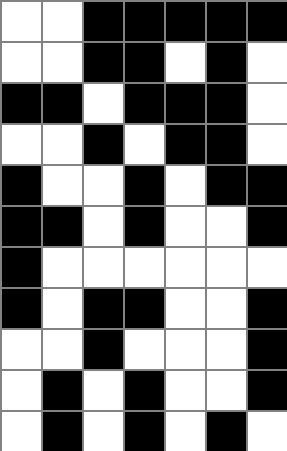[["white", "white", "black", "black", "black", "black", "black"], ["white", "white", "black", "black", "white", "black", "white"], ["black", "black", "white", "black", "black", "black", "white"], ["white", "white", "black", "white", "black", "black", "white"], ["black", "white", "white", "black", "white", "black", "black"], ["black", "black", "white", "black", "white", "white", "black"], ["black", "white", "white", "white", "white", "white", "white"], ["black", "white", "black", "black", "white", "white", "black"], ["white", "white", "black", "white", "white", "white", "black"], ["white", "black", "white", "black", "white", "white", "black"], ["white", "black", "white", "black", "white", "black", "white"]]